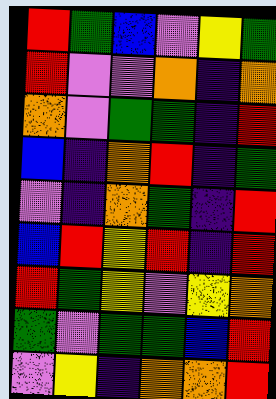[["red", "green", "blue", "violet", "yellow", "green"], ["red", "violet", "violet", "orange", "indigo", "orange"], ["orange", "violet", "green", "green", "indigo", "red"], ["blue", "indigo", "orange", "red", "indigo", "green"], ["violet", "indigo", "orange", "green", "indigo", "red"], ["blue", "red", "yellow", "red", "indigo", "red"], ["red", "green", "yellow", "violet", "yellow", "orange"], ["green", "violet", "green", "green", "blue", "red"], ["violet", "yellow", "indigo", "orange", "orange", "red"]]